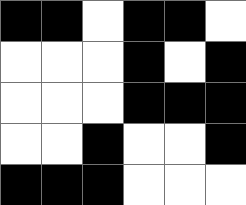[["black", "black", "white", "black", "black", "white"], ["white", "white", "white", "black", "white", "black"], ["white", "white", "white", "black", "black", "black"], ["white", "white", "black", "white", "white", "black"], ["black", "black", "black", "white", "white", "white"]]